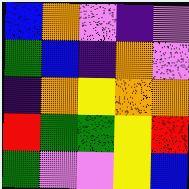[["blue", "orange", "violet", "indigo", "violet"], ["green", "blue", "indigo", "orange", "violet"], ["indigo", "orange", "yellow", "orange", "orange"], ["red", "green", "green", "yellow", "red"], ["green", "violet", "violet", "yellow", "blue"]]